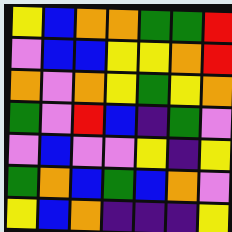[["yellow", "blue", "orange", "orange", "green", "green", "red"], ["violet", "blue", "blue", "yellow", "yellow", "orange", "red"], ["orange", "violet", "orange", "yellow", "green", "yellow", "orange"], ["green", "violet", "red", "blue", "indigo", "green", "violet"], ["violet", "blue", "violet", "violet", "yellow", "indigo", "yellow"], ["green", "orange", "blue", "green", "blue", "orange", "violet"], ["yellow", "blue", "orange", "indigo", "indigo", "indigo", "yellow"]]